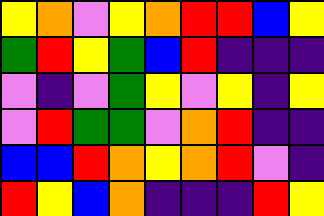[["yellow", "orange", "violet", "yellow", "orange", "red", "red", "blue", "yellow"], ["green", "red", "yellow", "green", "blue", "red", "indigo", "indigo", "indigo"], ["violet", "indigo", "violet", "green", "yellow", "violet", "yellow", "indigo", "yellow"], ["violet", "red", "green", "green", "violet", "orange", "red", "indigo", "indigo"], ["blue", "blue", "red", "orange", "yellow", "orange", "red", "violet", "indigo"], ["red", "yellow", "blue", "orange", "indigo", "indigo", "indigo", "red", "yellow"]]